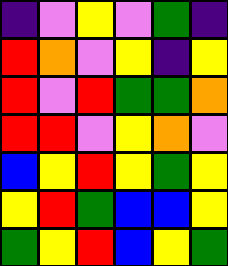[["indigo", "violet", "yellow", "violet", "green", "indigo"], ["red", "orange", "violet", "yellow", "indigo", "yellow"], ["red", "violet", "red", "green", "green", "orange"], ["red", "red", "violet", "yellow", "orange", "violet"], ["blue", "yellow", "red", "yellow", "green", "yellow"], ["yellow", "red", "green", "blue", "blue", "yellow"], ["green", "yellow", "red", "blue", "yellow", "green"]]